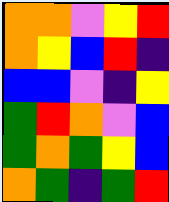[["orange", "orange", "violet", "yellow", "red"], ["orange", "yellow", "blue", "red", "indigo"], ["blue", "blue", "violet", "indigo", "yellow"], ["green", "red", "orange", "violet", "blue"], ["green", "orange", "green", "yellow", "blue"], ["orange", "green", "indigo", "green", "red"]]